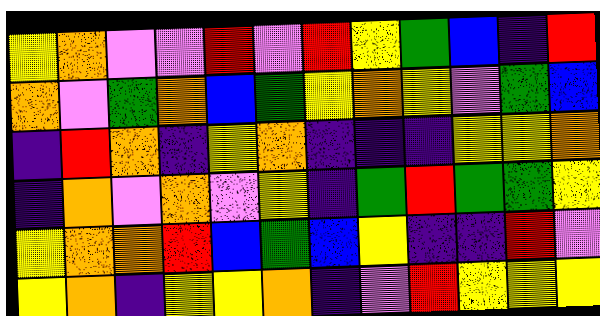[["yellow", "orange", "violet", "violet", "red", "violet", "red", "yellow", "green", "blue", "indigo", "red"], ["orange", "violet", "green", "orange", "blue", "green", "yellow", "orange", "yellow", "violet", "green", "blue"], ["indigo", "red", "orange", "indigo", "yellow", "orange", "indigo", "indigo", "indigo", "yellow", "yellow", "orange"], ["indigo", "orange", "violet", "orange", "violet", "yellow", "indigo", "green", "red", "green", "green", "yellow"], ["yellow", "orange", "orange", "red", "blue", "green", "blue", "yellow", "indigo", "indigo", "red", "violet"], ["yellow", "orange", "indigo", "yellow", "yellow", "orange", "indigo", "violet", "red", "yellow", "yellow", "yellow"]]